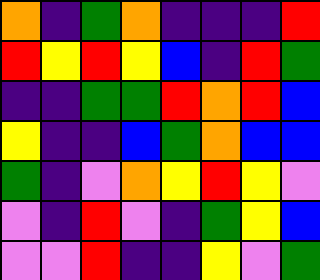[["orange", "indigo", "green", "orange", "indigo", "indigo", "indigo", "red"], ["red", "yellow", "red", "yellow", "blue", "indigo", "red", "green"], ["indigo", "indigo", "green", "green", "red", "orange", "red", "blue"], ["yellow", "indigo", "indigo", "blue", "green", "orange", "blue", "blue"], ["green", "indigo", "violet", "orange", "yellow", "red", "yellow", "violet"], ["violet", "indigo", "red", "violet", "indigo", "green", "yellow", "blue"], ["violet", "violet", "red", "indigo", "indigo", "yellow", "violet", "green"]]